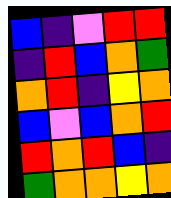[["blue", "indigo", "violet", "red", "red"], ["indigo", "red", "blue", "orange", "green"], ["orange", "red", "indigo", "yellow", "orange"], ["blue", "violet", "blue", "orange", "red"], ["red", "orange", "red", "blue", "indigo"], ["green", "orange", "orange", "yellow", "orange"]]